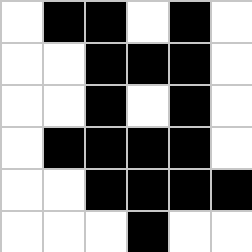[["white", "black", "black", "white", "black", "white"], ["white", "white", "black", "black", "black", "white"], ["white", "white", "black", "white", "black", "white"], ["white", "black", "black", "black", "black", "white"], ["white", "white", "black", "black", "black", "black"], ["white", "white", "white", "black", "white", "white"]]